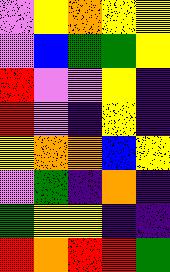[["violet", "yellow", "orange", "yellow", "yellow"], ["violet", "blue", "green", "green", "yellow"], ["red", "violet", "violet", "yellow", "indigo"], ["red", "violet", "indigo", "yellow", "indigo"], ["yellow", "orange", "orange", "blue", "yellow"], ["violet", "green", "indigo", "orange", "indigo"], ["green", "yellow", "yellow", "indigo", "indigo"], ["red", "orange", "red", "red", "green"]]